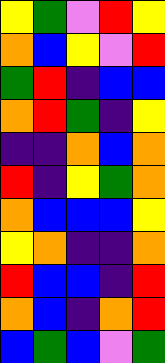[["yellow", "green", "violet", "red", "yellow"], ["orange", "blue", "yellow", "violet", "red"], ["green", "red", "indigo", "blue", "blue"], ["orange", "red", "green", "indigo", "yellow"], ["indigo", "indigo", "orange", "blue", "orange"], ["red", "indigo", "yellow", "green", "orange"], ["orange", "blue", "blue", "blue", "yellow"], ["yellow", "orange", "indigo", "indigo", "orange"], ["red", "blue", "blue", "indigo", "red"], ["orange", "blue", "indigo", "orange", "red"], ["blue", "green", "blue", "violet", "green"]]